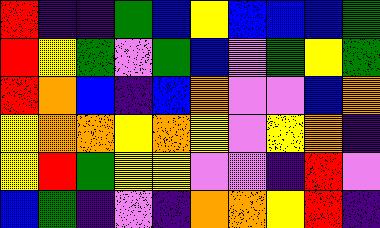[["red", "indigo", "indigo", "green", "blue", "yellow", "blue", "blue", "blue", "green"], ["red", "yellow", "green", "violet", "green", "blue", "violet", "green", "yellow", "green"], ["red", "orange", "blue", "indigo", "blue", "orange", "violet", "violet", "blue", "orange"], ["yellow", "orange", "orange", "yellow", "orange", "yellow", "violet", "yellow", "orange", "indigo"], ["yellow", "red", "green", "yellow", "yellow", "violet", "violet", "indigo", "red", "violet"], ["blue", "green", "indigo", "violet", "indigo", "orange", "orange", "yellow", "red", "indigo"]]